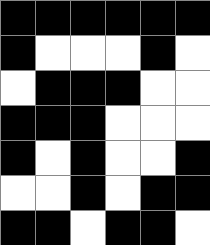[["black", "black", "black", "black", "black", "black"], ["black", "white", "white", "white", "black", "white"], ["white", "black", "black", "black", "white", "white"], ["black", "black", "black", "white", "white", "white"], ["black", "white", "black", "white", "white", "black"], ["white", "white", "black", "white", "black", "black"], ["black", "black", "white", "black", "black", "white"]]